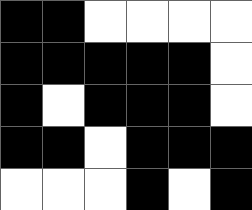[["black", "black", "white", "white", "white", "white"], ["black", "black", "black", "black", "black", "white"], ["black", "white", "black", "black", "black", "white"], ["black", "black", "white", "black", "black", "black"], ["white", "white", "white", "black", "white", "black"]]